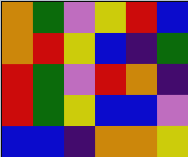[["orange", "green", "violet", "yellow", "red", "blue"], ["orange", "red", "yellow", "blue", "indigo", "green"], ["red", "green", "violet", "red", "orange", "indigo"], ["red", "green", "yellow", "blue", "blue", "violet"], ["blue", "blue", "indigo", "orange", "orange", "yellow"]]